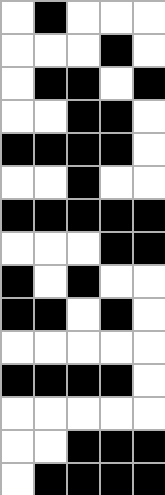[["white", "black", "white", "white", "white"], ["white", "white", "white", "black", "white"], ["white", "black", "black", "white", "black"], ["white", "white", "black", "black", "white"], ["black", "black", "black", "black", "white"], ["white", "white", "black", "white", "white"], ["black", "black", "black", "black", "black"], ["white", "white", "white", "black", "black"], ["black", "white", "black", "white", "white"], ["black", "black", "white", "black", "white"], ["white", "white", "white", "white", "white"], ["black", "black", "black", "black", "white"], ["white", "white", "white", "white", "white"], ["white", "white", "black", "black", "black"], ["white", "black", "black", "black", "black"]]